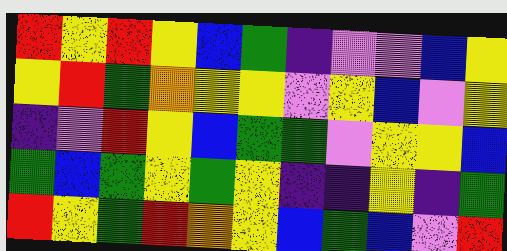[["red", "yellow", "red", "yellow", "blue", "green", "indigo", "violet", "violet", "blue", "yellow"], ["yellow", "red", "green", "orange", "yellow", "yellow", "violet", "yellow", "blue", "violet", "yellow"], ["indigo", "violet", "red", "yellow", "blue", "green", "green", "violet", "yellow", "yellow", "blue"], ["green", "blue", "green", "yellow", "green", "yellow", "indigo", "indigo", "yellow", "indigo", "green"], ["red", "yellow", "green", "red", "orange", "yellow", "blue", "green", "blue", "violet", "red"]]